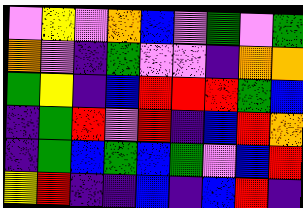[["violet", "yellow", "violet", "orange", "blue", "violet", "green", "violet", "green"], ["orange", "violet", "indigo", "green", "violet", "violet", "indigo", "orange", "orange"], ["green", "yellow", "indigo", "blue", "red", "red", "red", "green", "blue"], ["indigo", "green", "red", "violet", "red", "indigo", "blue", "red", "orange"], ["indigo", "green", "blue", "green", "blue", "green", "violet", "blue", "red"], ["yellow", "red", "indigo", "indigo", "blue", "indigo", "blue", "red", "indigo"]]